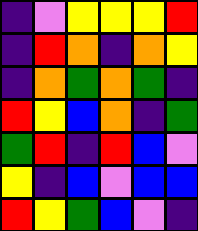[["indigo", "violet", "yellow", "yellow", "yellow", "red"], ["indigo", "red", "orange", "indigo", "orange", "yellow"], ["indigo", "orange", "green", "orange", "green", "indigo"], ["red", "yellow", "blue", "orange", "indigo", "green"], ["green", "red", "indigo", "red", "blue", "violet"], ["yellow", "indigo", "blue", "violet", "blue", "blue"], ["red", "yellow", "green", "blue", "violet", "indigo"]]